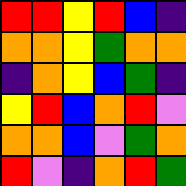[["red", "red", "yellow", "red", "blue", "indigo"], ["orange", "orange", "yellow", "green", "orange", "orange"], ["indigo", "orange", "yellow", "blue", "green", "indigo"], ["yellow", "red", "blue", "orange", "red", "violet"], ["orange", "orange", "blue", "violet", "green", "orange"], ["red", "violet", "indigo", "orange", "red", "green"]]